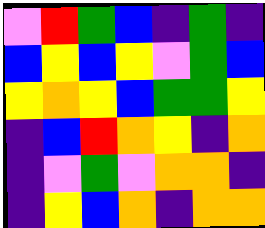[["violet", "red", "green", "blue", "indigo", "green", "indigo"], ["blue", "yellow", "blue", "yellow", "violet", "green", "blue"], ["yellow", "orange", "yellow", "blue", "green", "green", "yellow"], ["indigo", "blue", "red", "orange", "yellow", "indigo", "orange"], ["indigo", "violet", "green", "violet", "orange", "orange", "indigo"], ["indigo", "yellow", "blue", "orange", "indigo", "orange", "orange"]]